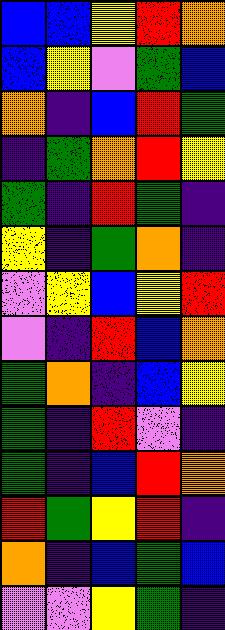[["blue", "blue", "yellow", "red", "orange"], ["blue", "yellow", "violet", "green", "blue"], ["orange", "indigo", "blue", "red", "green"], ["indigo", "green", "orange", "red", "yellow"], ["green", "indigo", "red", "green", "indigo"], ["yellow", "indigo", "green", "orange", "indigo"], ["violet", "yellow", "blue", "yellow", "red"], ["violet", "indigo", "red", "blue", "orange"], ["green", "orange", "indigo", "blue", "yellow"], ["green", "indigo", "red", "violet", "indigo"], ["green", "indigo", "blue", "red", "orange"], ["red", "green", "yellow", "red", "indigo"], ["orange", "indigo", "blue", "green", "blue"], ["violet", "violet", "yellow", "green", "indigo"]]